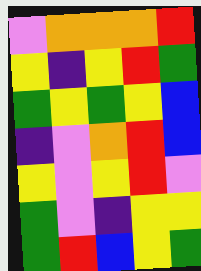[["violet", "orange", "orange", "orange", "red"], ["yellow", "indigo", "yellow", "red", "green"], ["green", "yellow", "green", "yellow", "blue"], ["indigo", "violet", "orange", "red", "blue"], ["yellow", "violet", "yellow", "red", "violet"], ["green", "violet", "indigo", "yellow", "yellow"], ["green", "red", "blue", "yellow", "green"]]